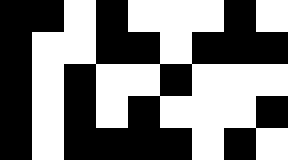[["black", "black", "white", "black", "white", "white", "white", "black", "white"], ["black", "white", "white", "black", "black", "white", "black", "black", "black"], ["black", "white", "black", "white", "white", "black", "white", "white", "white"], ["black", "white", "black", "white", "black", "white", "white", "white", "black"], ["black", "white", "black", "black", "black", "black", "white", "black", "white"]]